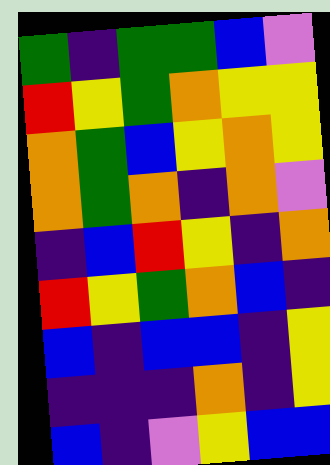[["green", "indigo", "green", "green", "blue", "violet"], ["red", "yellow", "green", "orange", "yellow", "yellow"], ["orange", "green", "blue", "yellow", "orange", "yellow"], ["orange", "green", "orange", "indigo", "orange", "violet"], ["indigo", "blue", "red", "yellow", "indigo", "orange"], ["red", "yellow", "green", "orange", "blue", "indigo"], ["blue", "indigo", "blue", "blue", "indigo", "yellow"], ["indigo", "indigo", "indigo", "orange", "indigo", "yellow"], ["blue", "indigo", "violet", "yellow", "blue", "blue"]]